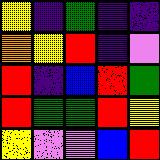[["yellow", "indigo", "green", "indigo", "indigo"], ["orange", "yellow", "red", "indigo", "violet"], ["red", "indigo", "blue", "red", "green"], ["red", "green", "green", "red", "yellow"], ["yellow", "violet", "violet", "blue", "red"]]